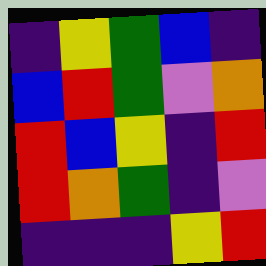[["indigo", "yellow", "green", "blue", "indigo"], ["blue", "red", "green", "violet", "orange"], ["red", "blue", "yellow", "indigo", "red"], ["red", "orange", "green", "indigo", "violet"], ["indigo", "indigo", "indigo", "yellow", "red"]]